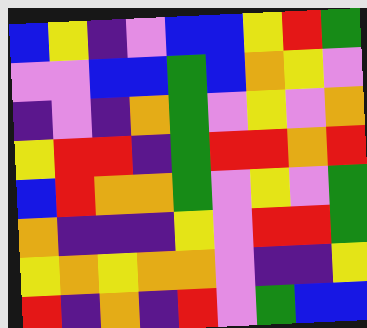[["blue", "yellow", "indigo", "violet", "blue", "blue", "yellow", "red", "green"], ["violet", "violet", "blue", "blue", "green", "blue", "orange", "yellow", "violet"], ["indigo", "violet", "indigo", "orange", "green", "violet", "yellow", "violet", "orange"], ["yellow", "red", "red", "indigo", "green", "red", "red", "orange", "red"], ["blue", "red", "orange", "orange", "green", "violet", "yellow", "violet", "green"], ["orange", "indigo", "indigo", "indigo", "yellow", "violet", "red", "red", "green"], ["yellow", "orange", "yellow", "orange", "orange", "violet", "indigo", "indigo", "yellow"], ["red", "indigo", "orange", "indigo", "red", "violet", "green", "blue", "blue"]]